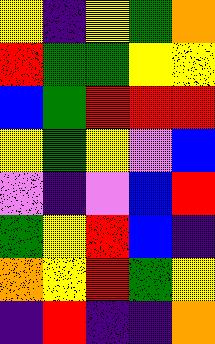[["yellow", "indigo", "yellow", "green", "orange"], ["red", "green", "green", "yellow", "yellow"], ["blue", "green", "red", "red", "red"], ["yellow", "green", "yellow", "violet", "blue"], ["violet", "indigo", "violet", "blue", "red"], ["green", "yellow", "red", "blue", "indigo"], ["orange", "yellow", "red", "green", "yellow"], ["indigo", "red", "indigo", "indigo", "orange"]]